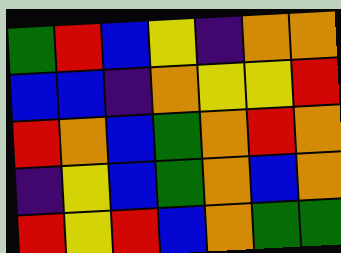[["green", "red", "blue", "yellow", "indigo", "orange", "orange"], ["blue", "blue", "indigo", "orange", "yellow", "yellow", "red"], ["red", "orange", "blue", "green", "orange", "red", "orange"], ["indigo", "yellow", "blue", "green", "orange", "blue", "orange"], ["red", "yellow", "red", "blue", "orange", "green", "green"]]